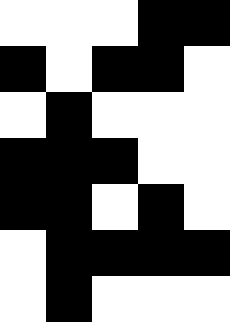[["white", "white", "white", "black", "black"], ["black", "white", "black", "black", "white"], ["white", "black", "white", "white", "white"], ["black", "black", "black", "white", "white"], ["black", "black", "white", "black", "white"], ["white", "black", "black", "black", "black"], ["white", "black", "white", "white", "white"]]